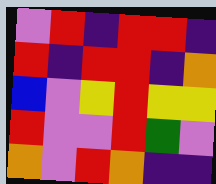[["violet", "red", "indigo", "red", "red", "indigo"], ["red", "indigo", "red", "red", "indigo", "orange"], ["blue", "violet", "yellow", "red", "yellow", "yellow"], ["red", "violet", "violet", "red", "green", "violet"], ["orange", "violet", "red", "orange", "indigo", "indigo"]]